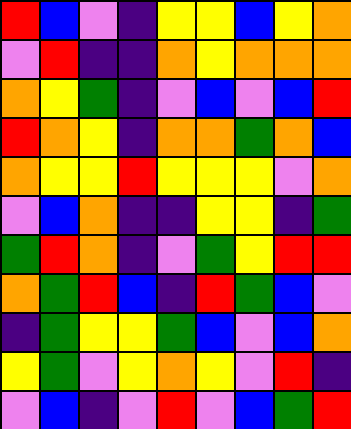[["red", "blue", "violet", "indigo", "yellow", "yellow", "blue", "yellow", "orange"], ["violet", "red", "indigo", "indigo", "orange", "yellow", "orange", "orange", "orange"], ["orange", "yellow", "green", "indigo", "violet", "blue", "violet", "blue", "red"], ["red", "orange", "yellow", "indigo", "orange", "orange", "green", "orange", "blue"], ["orange", "yellow", "yellow", "red", "yellow", "yellow", "yellow", "violet", "orange"], ["violet", "blue", "orange", "indigo", "indigo", "yellow", "yellow", "indigo", "green"], ["green", "red", "orange", "indigo", "violet", "green", "yellow", "red", "red"], ["orange", "green", "red", "blue", "indigo", "red", "green", "blue", "violet"], ["indigo", "green", "yellow", "yellow", "green", "blue", "violet", "blue", "orange"], ["yellow", "green", "violet", "yellow", "orange", "yellow", "violet", "red", "indigo"], ["violet", "blue", "indigo", "violet", "red", "violet", "blue", "green", "red"]]